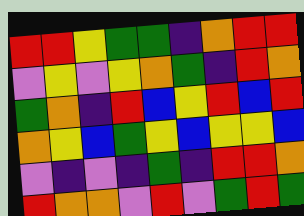[["red", "red", "yellow", "green", "green", "indigo", "orange", "red", "red"], ["violet", "yellow", "violet", "yellow", "orange", "green", "indigo", "red", "orange"], ["green", "orange", "indigo", "red", "blue", "yellow", "red", "blue", "red"], ["orange", "yellow", "blue", "green", "yellow", "blue", "yellow", "yellow", "blue"], ["violet", "indigo", "violet", "indigo", "green", "indigo", "red", "red", "orange"], ["red", "orange", "orange", "violet", "red", "violet", "green", "red", "green"]]